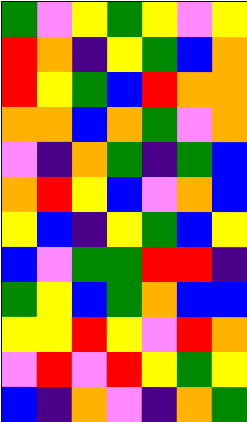[["green", "violet", "yellow", "green", "yellow", "violet", "yellow"], ["red", "orange", "indigo", "yellow", "green", "blue", "orange"], ["red", "yellow", "green", "blue", "red", "orange", "orange"], ["orange", "orange", "blue", "orange", "green", "violet", "orange"], ["violet", "indigo", "orange", "green", "indigo", "green", "blue"], ["orange", "red", "yellow", "blue", "violet", "orange", "blue"], ["yellow", "blue", "indigo", "yellow", "green", "blue", "yellow"], ["blue", "violet", "green", "green", "red", "red", "indigo"], ["green", "yellow", "blue", "green", "orange", "blue", "blue"], ["yellow", "yellow", "red", "yellow", "violet", "red", "orange"], ["violet", "red", "violet", "red", "yellow", "green", "yellow"], ["blue", "indigo", "orange", "violet", "indigo", "orange", "green"]]